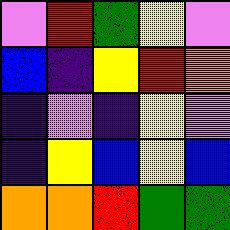[["violet", "red", "green", "yellow", "violet"], ["blue", "indigo", "yellow", "red", "orange"], ["indigo", "violet", "indigo", "yellow", "violet"], ["indigo", "yellow", "blue", "yellow", "blue"], ["orange", "orange", "red", "green", "green"]]